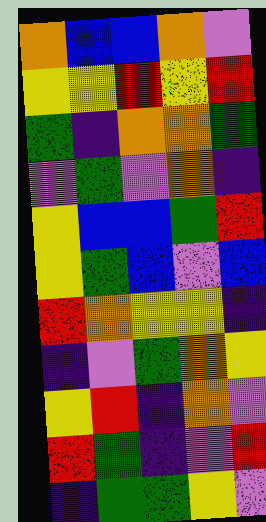[["orange", "blue", "blue", "orange", "violet"], ["yellow", "yellow", "red", "yellow", "red"], ["green", "indigo", "orange", "orange", "green"], ["violet", "green", "violet", "orange", "indigo"], ["yellow", "blue", "blue", "green", "red"], ["yellow", "green", "blue", "violet", "blue"], ["red", "orange", "yellow", "yellow", "indigo"], ["indigo", "violet", "green", "orange", "yellow"], ["yellow", "red", "indigo", "orange", "violet"], ["red", "green", "indigo", "violet", "red"], ["indigo", "green", "green", "yellow", "violet"]]